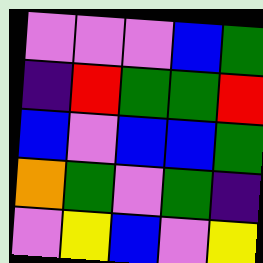[["violet", "violet", "violet", "blue", "green"], ["indigo", "red", "green", "green", "red"], ["blue", "violet", "blue", "blue", "green"], ["orange", "green", "violet", "green", "indigo"], ["violet", "yellow", "blue", "violet", "yellow"]]